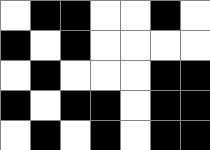[["white", "black", "black", "white", "white", "black", "white"], ["black", "white", "black", "white", "white", "white", "white"], ["white", "black", "white", "white", "white", "black", "black"], ["black", "white", "black", "black", "white", "black", "black"], ["white", "black", "white", "black", "white", "black", "black"]]